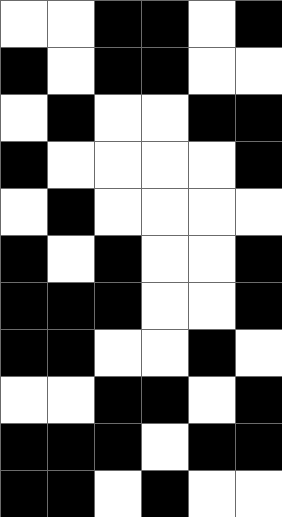[["white", "white", "black", "black", "white", "black"], ["black", "white", "black", "black", "white", "white"], ["white", "black", "white", "white", "black", "black"], ["black", "white", "white", "white", "white", "black"], ["white", "black", "white", "white", "white", "white"], ["black", "white", "black", "white", "white", "black"], ["black", "black", "black", "white", "white", "black"], ["black", "black", "white", "white", "black", "white"], ["white", "white", "black", "black", "white", "black"], ["black", "black", "black", "white", "black", "black"], ["black", "black", "white", "black", "white", "white"]]